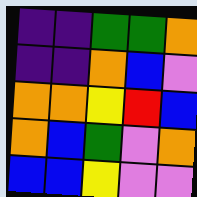[["indigo", "indigo", "green", "green", "orange"], ["indigo", "indigo", "orange", "blue", "violet"], ["orange", "orange", "yellow", "red", "blue"], ["orange", "blue", "green", "violet", "orange"], ["blue", "blue", "yellow", "violet", "violet"]]